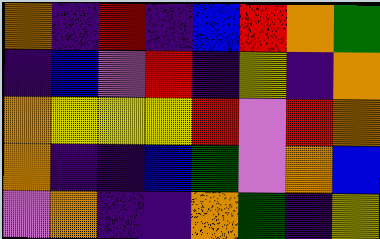[["orange", "indigo", "red", "indigo", "blue", "red", "orange", "green"], ["indigo", "blue", "violet", "red", "indigo", "yellow", "indigo", "orange"], ["orange", "yellow", "yellow", "yellow", "red", "violet", "red", "orange"], ["orange", "indigo", "indigo", "blue", "green", "violet", "orange", "blue"], ["violet", "orange", "indigo", "indigo", "orange", "green", "indigo", "yellow"]]